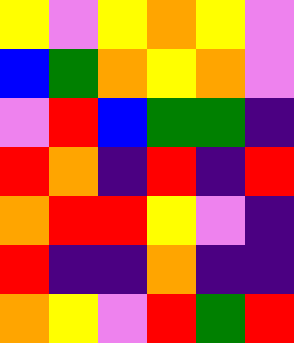[["yellow", "violet", "yellow", "orange", "yellow", "violet"], ["blue", "green", "orange", "yellow", "orange", "violet"], ["violet", "red", "blue", "green", "green", "indigo"], ["red", "orange", "indigo", "red", "indigo", "red"], ["orange", "red", "red", "yellow", "violet", "indigo"], ["red", "indigo", "indigo", "orange", "indigo", "indigo"], ["orange", "yellow", "violet", "red", "green", "red"]]